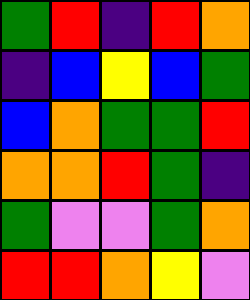[["green", "red", "indigo", "red", "orange"], ["indigo", "blue", "yellow", "blue", "green"], ["blue", "orange", "green", "green", "red"], ["orange", "orange", "red", "green", "indigo"], ["green", "violet", "violet", "green", "orange"], ["red", "red", "orange", "yellow", "violet"]]